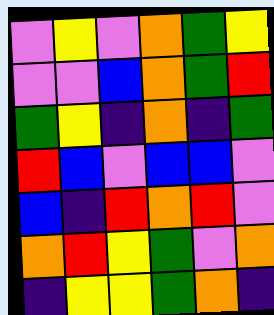[["violet", "yellow", "violet", "orange", "green", "yellow"], ["violet", "violet", "blue", "orange", "green", "red"], ["green", "yellow", "indigo", "orange", "indigo", "green"], ["red", "blue", "violet", "blue", "blue", "violet"], ["blue", "indigo", "red", "orange", "red", "violet"], ["orange", "red", "yellow", "green", "violet", "orange"], ["indigo", "yellow", "yellow", "green", "orange", "indigo"]]